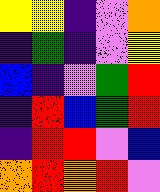[["yellow", "yellow", "indigo", "violet", "orange"], ["indigo", "green", "indigo", "violet", "yellow"], ["blue", "indigo", "violet", "green", "red"], ["indigo", "red", "blue", "green", "red"], ["indigo", "red", "red", "violet", "blue"], ["orange", "red", "orange", "red", "violet"]]